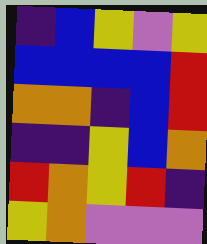[["indigo", "blue", "yellow", "violet", "yellow"], ["blue", "blue", "blue", "blue", "red"], ["orange", "orange", "indigo", "blue", "red"], ["indigo", "indigo", "yellow", "blue", "orange"], ["red", "orange", "yellow", "red", "indigo"], ["yellow", "orange", "violet", "violet", "violet"]]